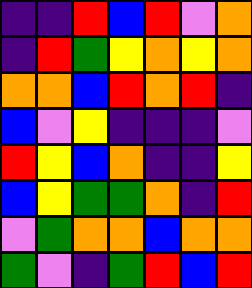[["indigo", "indigo", "red", "blue", "red", "violet", "orange"], ["indigo", "red", "green", "yellow", "orange", "yellow", "orange"], ["orange", "orange", "blue", "red", "orange", "red", "indigo"], ["blue", "violet", "yellow", "indigo", "indigo", "indigo", "violet"], ["red", "yellow", "blue", "orange", "indigo", "indigo", "yellow"], ["blue", "yellow", "green", "green", "orange", "indigo", "red"], ["violet", "green", "orange", "orange", "blue", "orange", "orange"], ["green", "violet", "indigo", "green", "red", "blue", "red"]]